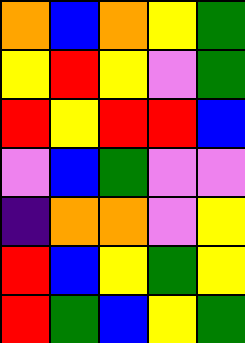[["orange", "blue", "orange", "yellow", "green"], ["yellow", "red", "yellow", "violet", "green"], ["red", "yellow", "red", "red", "blue"], ["violet", "blue", "green", "violet", "violet"], ["indigo", "orange", "orange", "violet", "yellow"], ["red", "blue", "yellow", "green", "yellow"], ["red", "green", "blue", "yellow", "green"]]